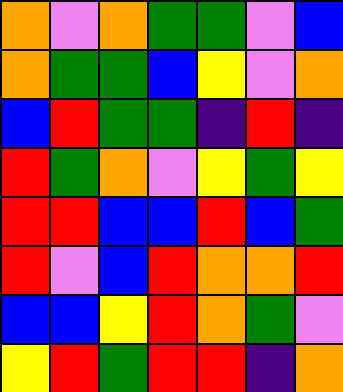[["orange", "violet", "orange", "green", "green", "violet", "blue"], ["orange", "green", "green", "blue", "yellow", "violet", "orange"], ["blue", "red", "green", "green", "indigo", "red", "indigo"], ["red", "green", "orange", "violet", "yellow", "green", "yellow"], ["red", "red", "blue", "blue", "red", "blue", "green"], ["red", "violet", "blue", "red", "orange", "orange", "red"], ["blue", "blue", "yellow", "red", "orange", "green", "violet"], ["yellow", "red", "green", "red", "red", "indigo", "orange"]]